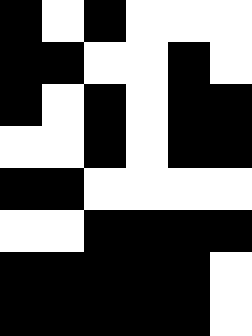[["black", "white", "black", "white", "white", "white"], ["black", "black", "white", "white", "black", "white"], ["black", "white", "black", "white", "black", "black"], ["white", "white", "black", "white", "black", "black"], ["black", "black", "white", "white", "white", "white"], ["white", "white", "black", "black", "black", "black"], ["black", "black", "black", "black", "black", "white"], ["black", "black", "black", "black", "black", "white"]]